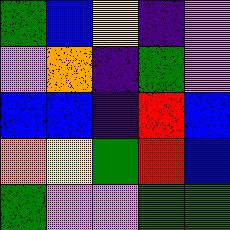[["green", "blue", "yellow", "indigo", "violet"], ["violet", "orange", "indigo", "green", "violet"], ["blue", "blue", "indigo", "red", "blue"], ["orange", "yellow", "green", "red", "blue"], ["green", "violet", "violet", "green", "green"]]